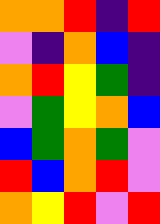[["orange", "orange", "red", "indigo", "red"], ["violet", "indigo", "orange", "blue", "indigo"], ["orange", "red", "yellow", "green", "indigo"], ["violet", "green", "yellow", "orange", "blue"], ["blue", "green", "orange", "green", "violet"], ["red", "blue", "orange", "red", "violet"], ["orange", "yellow", "red", "violet", "red"]]